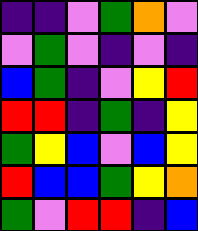[["indigo", "indigo", "violet", "green", "orange", "violet"], ["violet", "green", "violet", "indigo", "violet", "indigo"], ["blue", "green", "indigo", "violet", "yellow", "red"], ["red", "red", "indigo", "green", "indigo", "yellow"], ["green", "yellow", "blue", "violet", "blue", "yellow"], ["red", "blue", "blue", "green", "yellow", "orange"], ["green", "violet", "red", "red", "indigo", "blue"]]